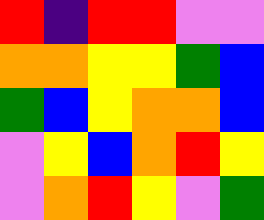[["red", "indigo", "red", "red", "violet", "violet"], ["orange", "orange", "yellow", "yellow", "green", "blue"], ["green", "blue", "yellow", "orange", "orange", "blue"], ["violet", "yellow", "blue", "orange", "red", "yellow"], ["violet", "orange", "red", "yellow", "violet", "green"]]